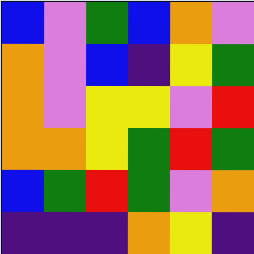[["blue", "violet", "green", "blue", "orange", "violet"], ["orange", "violet", "blue", "indigo", "yellow", "green"], ["orange", "violet", "yellow", "yellow", "violet", "red"], ["orange", "orange", "yellow", "green", "red", "green"], ["blue", "green", "red", "green", "violet", "orange"], ["indigo", "indigo", "indigo", "orange", "yellow", "indigo"]]